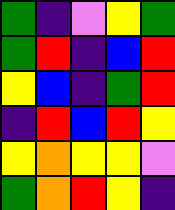[["green", "indigo", "violet", "yellow", "green"], ["green", "red", "indigo", "blue", "red"], ["yellow", "blue", "indigo", "green", "red"], ["indigo", "red", "blue", "red", "yellow"], ["yellow", "orange", "yellow", "yellow", "violet"], ["green", "orange", "red", "yellow", "indigo"]]